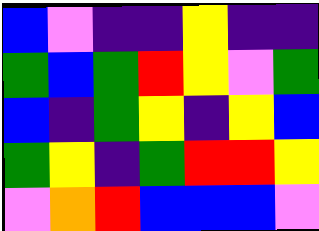[["blue", "violet", "indigo", "indigo", "yellow", "indigo", "indigo"], ["green", "blue", "green", "red", "yellow", "violet", "green"], ["blue", "indigo", "green", "yellow", "indigo", "yellow", "blue"], ["green", "yellow", "indigo", "green", "red", "red", "yellow"], ["violet", "orange", "red", "blue", "blue", "blue", "violet"]]